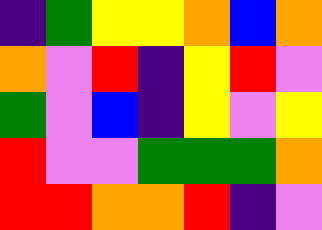[["indigo", "green", "yellow", "yellow", "orange", "blue", "orange"], ["orange", "violet", "red", "indigo", "yellow", "red", "violet"], ["green", "violet", "blue", "indigo", "yellow", "violet", "yellow"], ["red", "violet", "violet", "green", "green", "green", "orange"], ["red", "red", "orange", "orange", "red", "indigo", "violet"]]